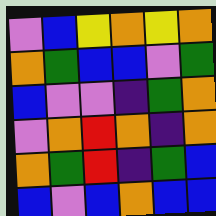[["violet", "blue", "yellow", "orange", "yellow", "orange"], ["orange", "green", "blue", "blue", "violet", "green"], ["blue", "violet", "violet", "indigo", "green", "orange"], ["violet", "orange", "red", "orange", "indigo", "orange"], ["orange", "green", "red", "indigo", "green", "blue"], ["blue", "violet", "blue", "orange", "blue", "blue"]]